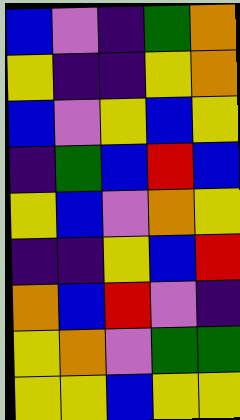[["blue", "violet", "indigo", "green", "orange"], ["yellow", "indigo", "indigo", "yellow", "orange"], ["blue", "violet", "yellow", "blue", "yellow"], ["indigo", "green", "blue", "red", "blue"], ["yellow", "blue", "violet", "orange", "yellow"], ["indigo", "indigo", "yellow", "blue", "red"], ["orange", "blue", "red", "violet", "indigo"], ["yellow", "orange", "violet", "green", "green"], ["yellow", "yellow", "blue", "yellow", "yellow"]]